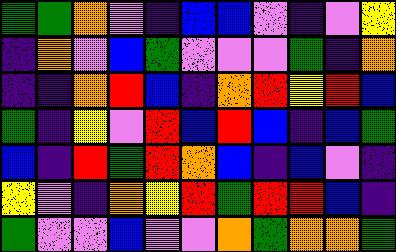[["green", "green", "orange", "violet", "indigo", "blue", "blue", "violet", "indigo", "violet", "yellow"], ["indigo", "orange", "violet", "blue", "green", "violet", "violet", "violet", "green", "indigo", "orange"], ["indigo", "indigo", "orange", "red", "blue", "indigo", "orange", "red", "yellow", "red", "blue"], ["green", "indigo", "yellow", "violet", "red", "blue", "red", "blue", "indigo", "blue", "green"], ["blue", "indigo", "red", "green", "red", "orange", "blue", "indigo", "blue", "violet", "indigo"], ["yellow", "violet", "indigo", "orange", "yellow", "red", "green", "red", "red", "blue", "indigo"], ["green", "violet", "violet", "blue", "violet", "violet", "orange", "green", "orange", "orange", "green"]]